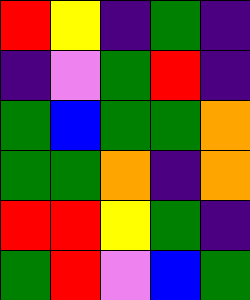[["red", "yellow", "indigo", "green", "indigo"], ["indigo", "violet", "green", "red", "indigo"], ["green", "blue", "green", "green", "orange"], ["green", "green", "orange", "indigo", "orange"], ["red", "red", "yellow", "green", "indigo"], ["green", "red", "violet", "blue", "green"]]